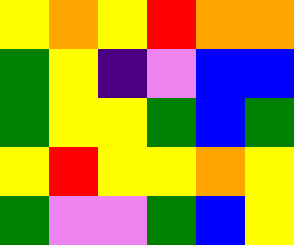[["yellow", "orange", "yellow", "red", "orange", "orange"], ["green", "yellow", "indigo", "violet", "blue", "blue"], ["green", "yellow", "yellow", "green", "blue", "green"], ["yellow", "red", "yellow", "yellow", "orange", "yellow"], ["green", "violet", "violet", "green", "blue", "yellow"]]